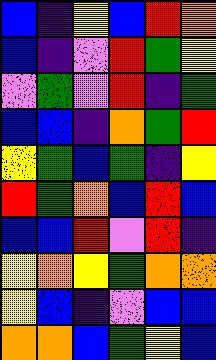[["blue", "indigo", "yellow", "blue", "red", "orange"], ["blue", "indigo", "violet", "red", "green", "yellow"], ["violet", "green", "violet", "red", "indigo", "green"], ["blue", "blue", "indigo", "orange", "green", "red"], ["yellow", "green", "blue", "green", "indigo", "yellow"], ["red", "green", "orange", "blue", "red", "blue"], ["blue", "blue", "red", "violet", "red", "indigo"], ["yellow", "orange", "yellow", "green", "orange", "orange"], ["yellow", "blue", "indigo", "violet", "blue", "blue"], ["orange", "orange", "blue", "green", "yellow", "blue"]]